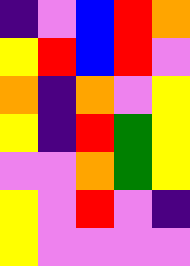[["indigo", "violet", "blue", "red", "orange"], ["yellow", "red", "blue", "red", "violet"], ["orange", "indigo", "orange", "violet", "yellow"], ["yellow", "indigo", "red", "green", "yellow"], ["violet", "violet", "orange", "green", "yellow"], ["yellow", "violet", "red", "violet", "indigo"], ["yellow", "violet", "violet", "violet", "violet"]]